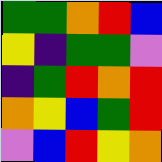[["green", "green", "orange", "red", "blue"], ["yellow", "indigo", "green", "green", "violet"], ["indigo", "green", "red", "orange", "red"], ["orange", "yellow", "blue", "green", "red"], ["violet", "blue", "red", "yellow", "orange"]]